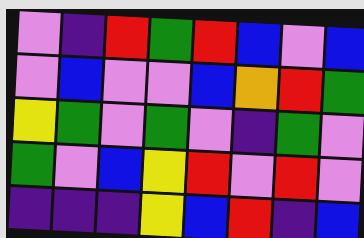[["violet", "indigo", "red", "green", "red", "blue", "violet", "blue"], ["violet", "blue", "violet", "violet", "blue", "orange", "red", "green"], ["yellow", "green", "violet", "green", "violet", "indigo", "green", "violet"], ["green", "violet", "blue", "yellow", "red", "violet", "red", "violet"], ["indigo", "indigo", "indigo", "yellow", "blue", "red", "indigo", "blue"]]